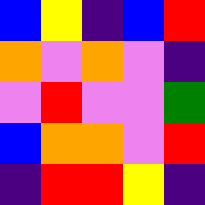[["blue", "yellow", "indigo", "blue", "red"], ["orange", "violet", "orange", "violet", "indigo"], ["violet", "red", "violet", "violet", "green"], ["blue", "orange", "orange", "violet", "red"], ["indigo", "red", "red", "yellow", "indigo"]]